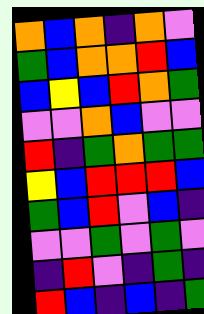[["orange", "blue", "orange", "indigo", "orange", "violet"], ["green", "blue", "orange", "orange", "red", "blue"], ["blue", "yellow", "blue", "red", "orange", "green"], ["violet", "violet", "orange", "blue", "violet", "violet"], ["red", "indigo", "green", "orange", "green", "green"], ["yellow", "blue", "red", "red", "red", "blue"], ["green", "blue", "red", "violet", "blue", "indigo"], ["violet", "violet", "green", "violet", "green", "violet"], ["indigo", "red", "violet", "indigo", "green", "indigo"], ["red", "blue", "indigo", "blue", "indigo", "green"]]